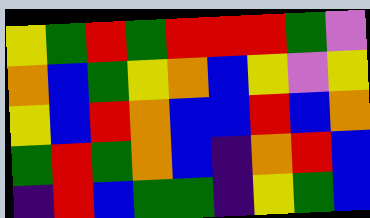[["yellow", "green", "red", "green", "red", "red", "red", "green", "violet"], ["orange", "blue", "green", "yellow", "orange", "blue", "yellow", "violet", "yellow"], ["yellow", "blue", "red", "orange", "blue", "blue", "red", "blue", "orange"], ["green", "red", "green", "orange", "blue", "indigo", "orange", "red", "blue"], ["indigo", "red", "blue", "green", "green", "indigo", "yellow", "green", "blue"]]